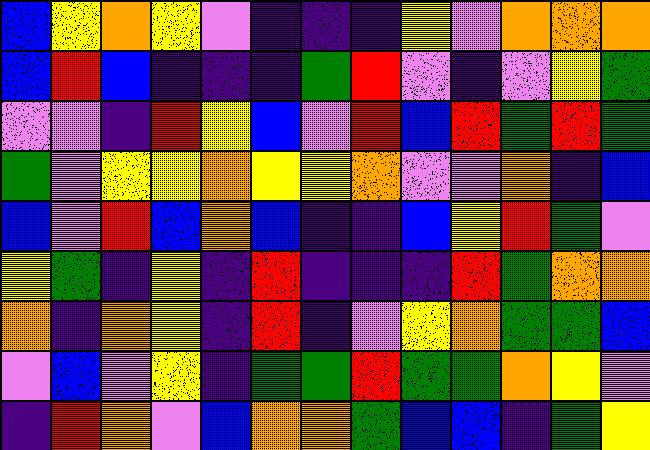[["blue", "yellow", "orange", "yellow", "violet", "indigo", "indigo", "indigo", "yellow", "violet", "orange", "orange", "orange"], ["blue", "red", "blue", "indigo", "indigo", "indigo", "green", "red", "violet", "indigo", "violet", "yellow", "green"], ["violet", "violet", "indigo", "red", "yellow", "blue", "violet", "red", "blue", "red", "green", "red", "green"], ["green", "violet", "yellow", "yellow", "orange", "yellow", "yellow", "orange", "violet", "violet", "orange", "indigo", "blue"], ["blue", "violet", "red", "blue", "orange", "blue", "indigo", "indigo", "blue", "yellow", "red", "green", "violet"], ["yellow", "green", "indigo", "yellow", "indigo", "red", "indigo", "indigo", "indigo", "red", "green", "orange", "orange"], ["orange", "indigo", "orange", "yellow", "indigo", "red", "indigo", "violet", "yellow", "orange", "green", "green", "blue"], ["violet", "blue", "violet", "yellow", "indigo", "green", "green", "red", "green", "green", "orange", "yellow", "violet"], ["indigo", "red", "orange", "violet", "blue", "orange", "orange", "green", "blue", "blue", "indigo", "green", "yellow"]]